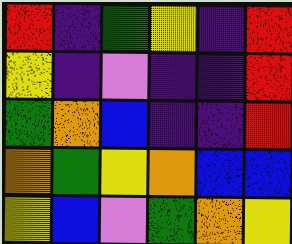[["red", "indigo", "green", "yellow", "indigo", "red"], ["yellow", "indigo", "violet", "indigo", "indigo", "red"], ["green", "orange", "blue", "indigo", "indigo", "red"], ["orange", "green", "yellow", "orange", "blue", "blue"], ["yellow", "blue", "violet", "green", "orange", "yellow"]]